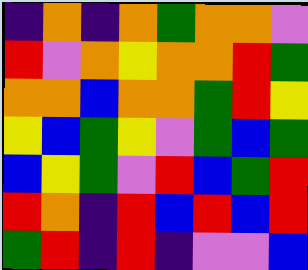[["indigo", "orange", "indigo", "orange", "green", "orange", "orange", "violet"], ["red", "violet", "orange", "yellow", "orange", "orange", "red", "green"], ["orange", "orange", "blue", "orange", "orange", "green", "red", "yellow"], ["yellow", "blue", "green", "yellow", "violet", "green", "blue", "green"], ["blue", "yellow", "green", "violet", "red", "blue", "green", "red"], ["red", "orange", "indigo", "red", "blue", "red", "blue", "red"], ["green", "red", "indigo", "red", "indigo", "violet", "violet", "blue"]]